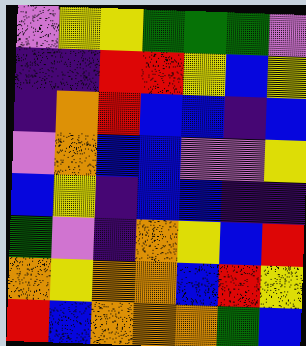[["violet", "yellow", "yellow", "green", "green", "green", "violet"], ["indigo", "indigo", "red", "red", "yellow", "blue", "yellow"], ["indigo", "orange", "red", "blue", "blue", "indigo", "blue"], ["violet", "orange", "blue", "blue", "violet", "violet", "yellow"], ["blue", "yellow", "indigo", "blue", "blue", "indigo", "indigo"], ["green", "violet", "indigo", "orange", "yellow", "blue", "red"], ["orange", "yellow", "orange", "orange", "blue", "red", "yellow"], ["red", "blue", "orange", "orange", "orange", "green", "blue"]]